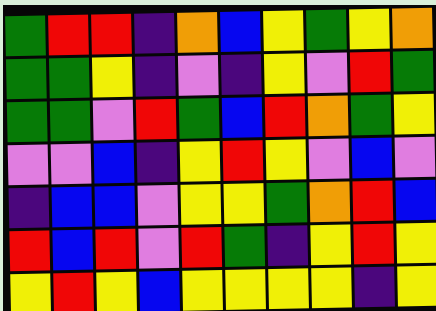[["green", "red", "red", "indigo", "orange", "blue", "yellow", "green", "yellow", "orange"], ["green", "green", "yellow", "indigo", "violet", "indigo", "yellow", "violet", "red", "green"], ["green", "green", "violet", "red", "green", "blue", "red", "orange", "green", "yellow"], ["violet", "violet", "blue", "indigo", "yellow", "red", "yellow", "violet", "blue", "violet"], ["indigo", "blue", "blue", "violet", "yellow", "yellow", "green", "orange", "red", "blue"], ["red", "blue", "red", "violet", "red", "green", "indigo", "yellow", "red", "yellow"], ["yellow", "red", "yellow", "blue", "yellow", "yellow", "yellow", "yellow", "indigo", "yellow"]]